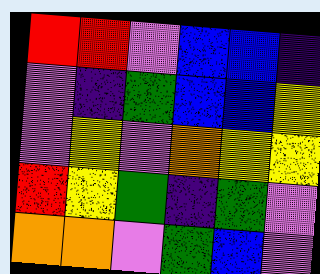[["red", "red", "violet", "blue", "blue", "indigo"], ["violet", "indigo", "green", "blue", "blue", "yellow"], ["violet", "yellow", "violet", "orange", "yellow", "yellow"], ["red", "yellow", "green", "indigo", "green", "violet"], ["orange", "orange", "violet", "green", "blue", "violet"]]